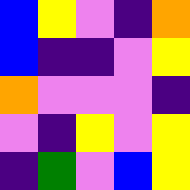[["blue", "yellow", "violet", "indigo", "orange"], ["blue", "indigo", "indigo", "violet", "yellow"], ["orange", "violet", "violet", "violet", "indigo"], ["violet", "indigo", "yellow", "violet", "yellow"], ["indigo", "green", "violet", "blue", "yellow"]]